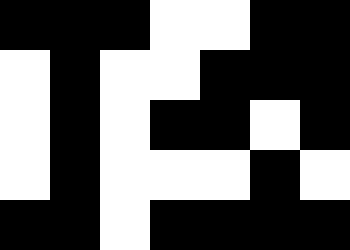[["black", "black", "black", "white", "white", "black", "black"], ["white", "black", "white", "white", "black", "black", "black"], ["white", "black", "white", "black", "black", "white", "black"], ["white", "black", "white", "white", "white", "black", "white"], ["black", "black", "white", "black", "black", "black", "black"]]